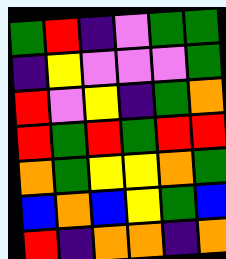[["green", "red", "indigo", "violet", "green", "green"], ["indigo", "yellow", "violet", "violet", "violet", "green"], ["red", "violet", "yellow", "indigo", "green", "orange"], ["red", "green", "red", "green", "red", "red"], ["orange", "green", "yellow", "yellow", "orange", "green"], ["blue", "orange", "blue", "yellow", "green", "blue"], ["red", "indigo", "orange", "orange", "indigo", "orange"]]